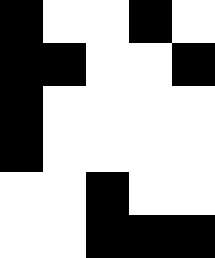[["black", "white", "white", "black", "white"], ["black", "black", "white", "white", "black"], ["black", "white", "white", "white", "white"], ["black", "white", "white", "white", "white"], ["white", "white", "black", "white", "white"], ["white", "white", "black", "black", "black"]]